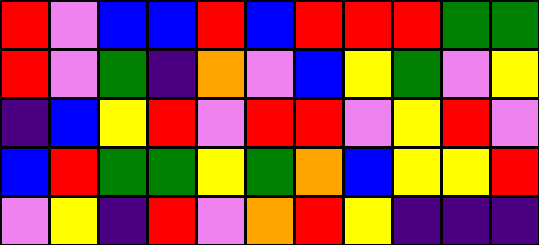[["red", "violet", "blue", "blue", "red", "blue", "red", "red", "red", "green", "green"], ["red", "violet", "green", "indigo", "orange", "violet", "blue", "yellow", "green", "violet", "yellow"], ["indigo", "blue", "yellow", "red", "violet", "red", "red", "violet", "yellow", "red", "violet"], ["blue", "red", "green", "green", "yellow", "green", "orange", "blue", "yellow", "yellow", "red"], ["violet", "yellow", "indigo", "red", "violet", "orange", "red", "yellow", "indigo", "indigo", "indigo"]]